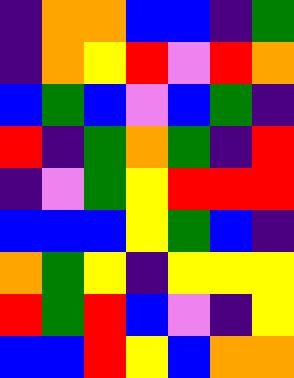[["indigo", "orange", "orange", "blue", "blue", "indigo", "green"], ["indigo", "orange", "yellow", "red", "violet", "red", "orange"], ["blue", "green", "blue", "violet", "blue", "green", "indigo"], ["red", "indigo", "green", "orange", "green", "indigo", "red"], ["indigo", "violet", "green", "yellow", "red", "red", "red"], ["blue", "blue", "blue", "yellow", "green", "blue", "indigo"], ["orange", "green", "yellow", "indigo", "yellow", "yellow", "yellow"], ["red", "green", "red", "blue", "violet", "indigo", "yellow"], ["blue", "blue", "red", "yellow", "blue", "orange", "orange"]]